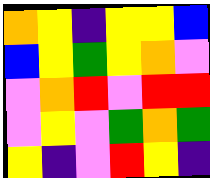[["orange", "yellow", "indigo", "yellow", "yellow", "blue"], ["blue", "yellow", "green", "yellow", "orange", "violet"], ["violet", "orange", "red", "violet", "red", "red"], ["violet", "yellow", "violet", "green", "orange", "green"], ["yellow", "indigo", "violet", "red", "yellow", "indigo"]]